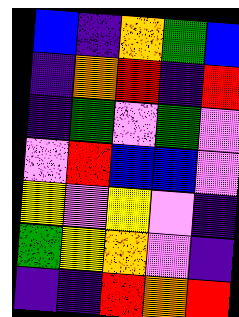[["blue", "indigo", "orange", "green", "blue"], ["indigo", "orange", "red", "indigo", "red"], ["indigo", "green", "violet", "green", "violet"], ["violet", "red", "blue", "blue", "violet"], ["yellow", "violet", "yellow", "violet", "indigo"], ["green", "yellow", "orange", "violet", "indigo"], ["indigo", "indigo", "red", "orange", "red"]]